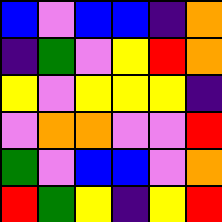[["blue", "violet", "blue", "blue", "indigo", "orange"], ["indigo", "green", "violet", "yellow", "red", "orange"], ["yellow", "violet", "yellow", "yellow", "yellow", "indigo"], ["violet", "orange", "orange", "violet", "violet", "red"], ["green", "violet", "blue", "blue", "violet", "orange"], ["red", "green", "yellow", "indigo", "yellow", "red"]]